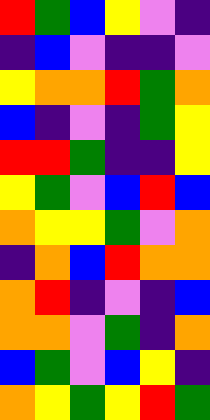[["red", "green", "blue", "yellow", "violet", "indigo"], ["indigo", "blue", "violet", "indigo", "indigo", "violet"], ["yellow", "orange", "orange", "red", "green", "orange"], ["blue", "indigo", "violet", "indigo", "green", "yellow"], ["red", "red", "green", "indigo", "indigo", "yellow"], ["yellow", "green", "violet", "blue", "red", "blue"], ["orange", "yellow", "yellow", "green", "violet", "orange"], ["indigo", "orange", "blue", "red", "orange", "orange"], ["orange", "red", "indigo", "violet", "indigo", "blue"], ["orange", "orange", "violet", "green", "indigo", "orange"], ["blue", "green", "violet", "blue", "yellow", "indigo"], ["orange", "yellow", "green", "yellow", "red", "green"]]